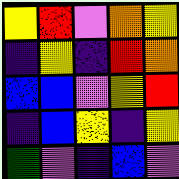[["yellow", "red", "violet", "orange", "yellow"], ["indigo", "yellow", "indigo", "red", "orange"], ["blue", "blue", "violet", "yellow", "red"], ["indigo", "blue", "yellow", "indigo", "yellow"], ["green", "violet", "indigo", "blue", "violet"]]